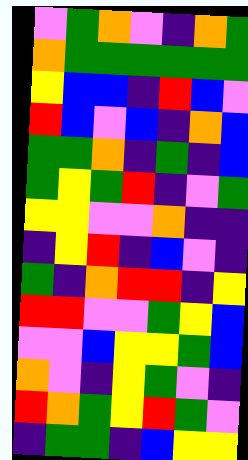[["violet", "green", "orange", "violet", "indigo", "orange", "green"], ["orange", "green", "green", "green", "green", "green", "green"], ["yellow", "blue", "blue", "indigo", "red", "blue", "violet"], ["red", "blue", "violet", "blue", "indigo", "orange", "blue"], ["green", "green", "orange", "indigo", "green", "indigo", "blue"], ["green", "yellow", "green", "red", "indigo", "violet", "green"], ["yellow", "yellow", "violet", "violet", "orange", "indigo", "indigo"], ["indigo", "yellow", "red", "indigo", "blue", "violet", "indigo"], ["green", "indigo", "orange", "red", "red", "indigo", "yellow"], ["red", "red", "violet", "violet", "green", "yellow", "blue"], ["violet", "violet", "blue", "yellow", "yellow", "green", "blue"], ["orange", "violet", "indigo", "yellow", "green", "violet", "indigo"], ["red", "orange", "green", "yellow", "red", "green", "violet"], ["indigo", "green", "green", "indigo", "blue", "yellow", "yellow"]]